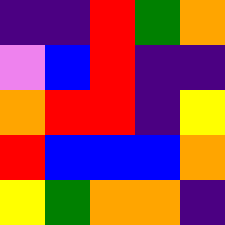[["indigo", "indigo", "red", "green", "orange"], ["violet", "blue", "red", "indigo", "indigo"], ["orange", "red", "red", "indigo", "yellow"], ["red", "blue", "blue", "blue", "orange"], ["yellow", "green", "orange", "orange", "indigo"]]